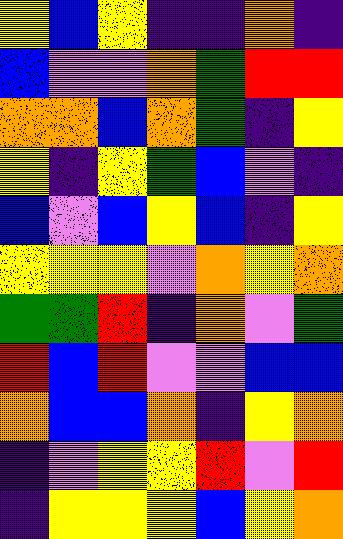[["yellow", "blue", "yellow", "indigo", "indigo", "orange", "indigo"], ["blue", "violet", "violet", "orange", "green", "red", "red"], ["orange", "orange", "blue", "orange", "green", "indigo", "yellow"], ["yellow", "indigo", "yellow", "green", "blue", "violet", "indigo"], ["blue", "violet", "blue", "yellow", "blue", "indigo", "yellow"], ["yellow", "yellow", "yellow", "violet", "orange", "yellow", "orange"], ["green", "green", "red", "indigo", "orange", "violet", "green"], ["red", "blue", "red", "violet", "violet", "blue", "blue"], ["orange", "blue", "blue", "orange", "indigo", "yellow", "orange"], ["indigo", "violet", "yellow", "yellow", "red", "violet", "red"], ["indigo", "yellow", "yellow", "yellow", "blue", "yellow", "orange"]]